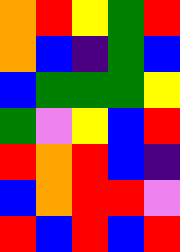[["orange", "red", "yellow", "green", "red"], ["orange", "blue", "indigo", "green", "blue"], ["blue", "green", "green", "green", "yellow"], ["green", "violet", "yellow", "blue", "red"], ["red", "orange", "red", "blue", "indigo"], ["blue", "orange", "red", "red", "violet"], ["red", "blue", "red", "blue", "red"]]